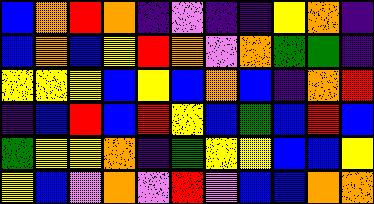[["blue", "orange", "red", "orange", "indigo", "violet", "indigo", "indigo", "yellow", "orange", "indigo"], ["blue", "orange", "blue", "yellow", "red", "orange", "violet", "orange", "green", "green", "indigo"], ["yellow", "yellow", "yellow", "blue", "yellow", "blue", "orange", "blue", "indigo", "orange", "red"], ["indigo", "blue", "red", "blue", "red", "yellow", "blue", "green", "blue", "red", "blue"], ["green", "yellow", "yellow", "orange", "indigo", "green", "yellow", "yellow", "blue", "blue", "yellow"], ["yellow", "blue", "violet", "orange", "violet", "red", "violet", "blue", "blue", "orange", "orange"]]